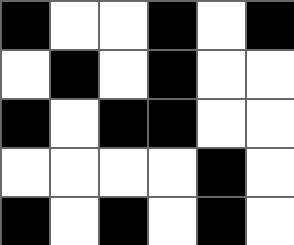[["black", "white", "white", "black", "white", "black"], ["white", "black", "white", "black", "white", "white"], ["black", "white", "black", "black", "white", "white"], ["white", "white", "white", "white", "black", "white"], ["black", "white", "black", "white", "black", "white"]]